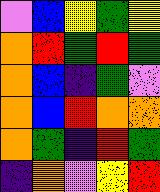[["violet", "blue", "yellow", "green", "yellow"], ["orange", "red", "green", "red", "green"], ["orange", "blue", "indigo", "green", "violet"], ["orange", "blue", "red", "orange", "orange"], ["orange", "green", "indigo", "red", "green"], ["indigo", "orange", "violet", "yellow", "red"]]